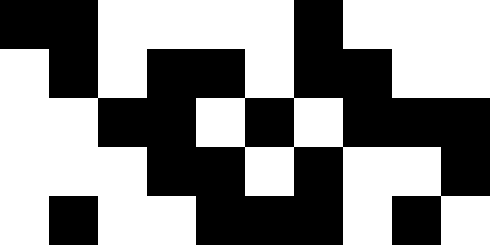[["black", "black", "white", "white", "white", "white", "black", "white", "white", "white"], ["white", "black", "white", "black", "black", "white", "black", "black", "white", "white"], ["white", "white", "black", "black", "white", "black", "white", "black", "black", "black"], ["white", "white", "white", "black", "black", "white", "black", "white", "white", "black"], ["white", "black", "white", "white", "black", "black", "black", "white", "black", "white"]]